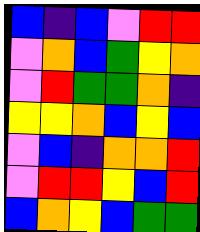[["blue", "indigo", "blue", "violet", "red", "red"], ["violet", "orange", "blue", "green", "yellow", "orange"], ["violet", "red", "green", "green", "orange", "indigo"], ["yellow", "yellow", "orange", "blue", "yellow", "blue"], ["violet", "blue", "indigo", "orange", "orange", "red"], ["violet", "red", "red", "yellow", "blue", "red"], ["blue", "orange", "yellow", "blue", "green", "green"]]